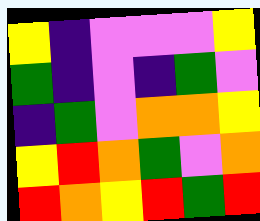[["yellow", "indigo", "violet", "violet", "violet", "yellow"], ["green", "indigo", "violet", "indigo", "green", "violet"], ["indigo", "green", "violet", "orange", "orange", "yellow"], ["yellow", "red", "orange", "green", "violet", "orange"], ["red", "orange", "yellow", "red", "green", "red"]]